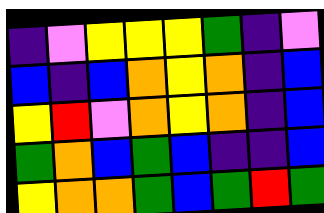[["indigo", "violet", "yellow", "yellow", "yellow", "green", "indigo", "violet"], ["blue", "indigo", "blue", "orange", "yellow", "orange", "indigo", "blue"], ["yellow", "red", "violet", "orange", "yellow", "orange", "indigo", "blue"], ["green", "orange", "blue", "green", "blue", "indigo", "indigo", "blue"], ["yellow", "orange", "orange", "green", "blue", "green", "red", "green"]]